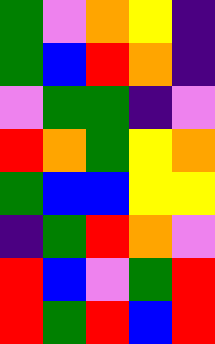[["green", "violet", "orange", "yellow", "indigo"], ["green", "blue", "red", "orange", "indigo"], ["violet", "green", "green", "indigo", "violet"], ["red", "orange", "green", "yellow", "orange"], ["green", "blue", "blue", "yellow", "yellow"], ["indigo", "green", "red", "orange", "violet"], ["red", "blue", "violet", "green", "red"], ["red", "green", "red", "blue", "red"]]